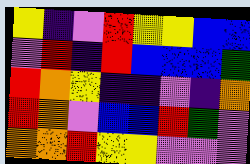[["yellow", "indigo", "violet", "red", "yellow", "yellow", "blue", "blue"], ["violet", "red", "indigo", "red", "blue", "blue", "blue", "green"], ["red", "orange", "yellow", "indigo", "indigo", "violet", "indigo", "orange"], ["red", "orange", "violet", "blue", "blue", "red", "green", "violet"], ["orange", "orange", "red", "yellow", "yellow", "violet", "violet", "violet"]]